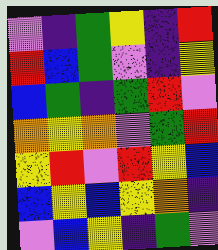[["violet", "indigo", "green", "yellow", "indigo", "red"], ["red", "blue", "green", "violet", "indigo", "yellow"], ["blue", "green", "indigo", "green", "red", "violet"], ["orange", "yellow", "orange", "violet", "green", "red"], ["yellow", "red", "violet", "red", "yellow", "blue"], ["blue", "yellow", "blue", "yellow", "orange", "indigo"], ["violet", "blue", "yellow", "indigo", "green", "violet"]]